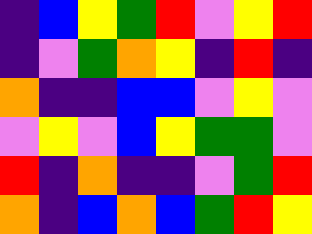[["indigo", "blue", "yellow", "green", "red", "violet", "yellow", "red"], ["indigo", "violet", "green", "orange", "yellow", "indigo", "red", "indigo"], ["orange", "indigo", "indigo", "blue", "blue", "violet", "yellow", "violet"], ["violet", "yellow", "violet", "blue", "yellow", "green", "green", "violet"], ["red", "indigo", "orange", "indigo", "indigo", "violet", "green", "red"], ["orange", "indigo", "blue", "orange", "blue", "green", "red", "yellow"]]